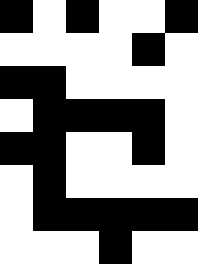[["black", "white", "black", "white", "white", "black"], ["white", "white", "white", "white", "black", "white"], ["black", "black", "white", "white", "white", "white"], ["white", "black", "black", "black", "black", "white"], ["black", "black", "white", "white", "black", "white"], ["white", "black", "white", "white", "white", "white"], ["white", "black", "black", "black", "black", "black"], ["white", "white", "white", "black", "white", "white"]]